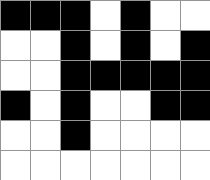[["black", "black", "black", "white", "black", "white", "white"], ["white", "white", "black", "white", "black", "white", "black"], ["white", "white", "black", "black", "black", "black", "black"], ["black", "white", "black", "white", "white", "black", "black"], ["white", "white", "black", "white", "white", "white", "white"], ["white", "white", "white", "white", "white", "white", "white"]]